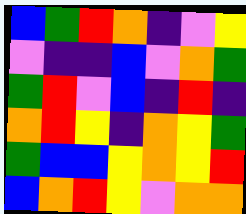[["blue", "green", "red", "orange", "indigo", "violet", "yellow"], ["violet", "indigo", "indigo", "blue", "violet", "orange", "green"], ["green", "red", "violet", "blue", "indigo", "red", "indigo"], ["orange", "red", "yellow", "indigo", "orange", "yellow", "green"], ["green", "blue", "blue", "yellow", "orange", "yellow", "red"], ["blue", "orange", "red", "yellow", "violet", "orange", "orange"]]